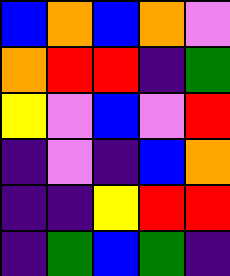[["blue", "orange", "blue", "orange", "violet"], ["orange", "red", "red", "indigo", "green"], ["yellow", "violet", "blue", "violet", "red"], ["indigo", "violet", "indigo", "blue", "orange"], ["indigo", "indigo", "yellow", "red", "red"], ["indigo", "green", "blue", "green", "indigo"]]